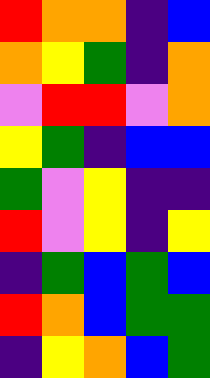[["red", "orange", "orange", "indigo", "blue"], ["orange", "yellow", "green", "indigo", "orange"], ["violet", "red", "red", "violet", "orange"], ["yellow", "green", "indigo", "blue", "blue"], ["green", "violet", "yellow", "indigo", "indigo"], ["red", "violet", "yellow", "indigo", "yellow"], ["indigo", "green", "blue", "green", "blue"], ["red", "orange", "blue", "green", "green"], ["indigo", "yellow", "orange", "blue", "green"]]